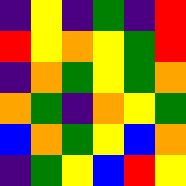[["indigo", "yellow", "indigo", "green", "indigo", "red"], ["red", "yellow", "orange", "yellow", "green", "red"], ["indigo", "orange", "green", "yellow", "green", "orange"], ["orange", "green", "indigo", "orange", "yellow", "green"], ["blue", "orange", "green", "yellow", "blue", "orange"], ["indigo", "green", "yellow", "blue", "red", "yellow"]]